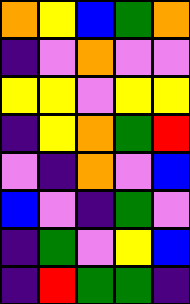[["orange", "yellow", "blue", "green", "orange"], ["indigo", "violet", "orange", "violet", "violet"], ["yellow", "yellow", "violet", "yellow", "yellow"], ["indigo", "yellow", "orange", "green", "red"], ["violet", "indigo", "orange", "violet", "blue"], ["blue", "violet", "indigo", "green", "violet"], ["indigo", "green", "violet", "yellow", "blue"], ["indigo", "red", "green", "green", "indigo"]]